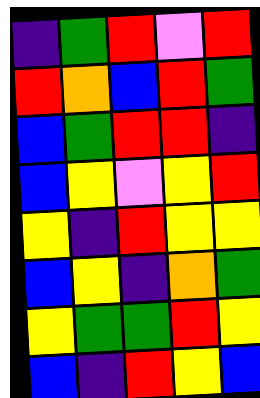[["indigo", "green", "red", "violet", "red"], ["red", "orange", "blue", "red", "green"], ["blue", "green", "red", "red", "indigo"], ["blue", "yellow", "violet", "yellow", "red"], ["yellow", "indigo", "red", "yellow", "yellow"], ["blue", "yellow", "indigo", "orange", "green"], ["yellow", "green", "green", "red", "yellow"], ["blue", "indigo", "red", "yellow", "blue"]]